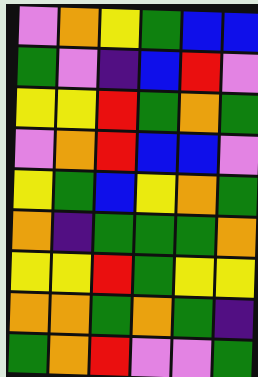[["violet", "orange", "yellow", "green", "blue", "blue"], ["green", "violet", "indigo", "blue", "red", "violet"], ["yellow", "yellow", "red", "green", "orange", "green"], ["violet", "orange", "red", "blue", "blue", "violet"], ["yellow", "green", "blue", "yellow", "orange", "green"], ["orange", "indigo", "green", "green", "green", "orange"], ["yellow", "yellow", "red", "green", "yellow", "yellow"], ["orange", "orange", "green", "orange", "green", "indigo"], ["green", "orange", "red", "violet", "violet", "green"]]